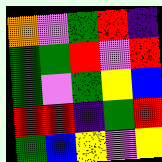[["orange", "violet", "green", "red", "indigo"], ["green", "green", "red", "violet", "red"], ["green", "violet", "green", "yellow", "blue"], ["red", "red", "indigo", "green", "red"], ["green", "blue", "yellow", "violet", "yellow"]]